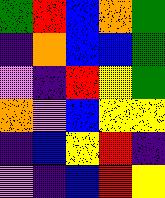[["green", "red", "blue", "orange", "green"], ["indigo", "orange", "blue", "blue", "green"], ["violet", "indigo", "red", "yellow", "green"], ["orange", "violet", "blue", "yellow", "yellow"], ["indigo", "blue", "yellow", "red", "indigo"], ["violet", "indigo", "blue", "red", "yellow"]]